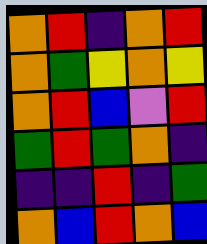[["orange", "red", "indigo", "orange", "red"], ["orange", "green", "yellow", "orange", "yellow"], ["orange", "red", "blue", "violet", "red"], ["green", "red", "green", "orange", "indigo"], ["indigo", "indigo", "red", "indigo", "green"], ["orange", "blue", "red", "orange", "blue"]]